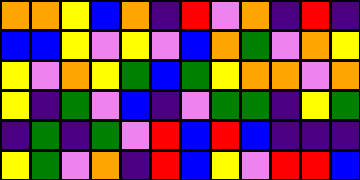[["orange", "orange", "yellow", "blue", "orange", "indigo", "red", "violet", "orange", "indigo", "red", "indigo"], ["blue", "blue", "yellow", "violet", "yellow", "violet", "blue", "orange", "green", "violet", "orange", "yellow"], ["yellow", "violet", "orange", "yellow", "green", "blue", "green", "yellow", "orange", "orange", "violet", "orange"], ["yellow", "indigo", "green", "violet", "blue", "indigo", "violet", "green", "green", "indigo", "yellow", "green"], ["indigo", "green", "indigo", "green", "violet", "red", "blue", "red", "blue", "indigo", "indigo", "indigo"], ["yellow", "green", "violet", "orange", "indigo", "red", "blue", "yellow", "violet", "red", "red", "blue"]]